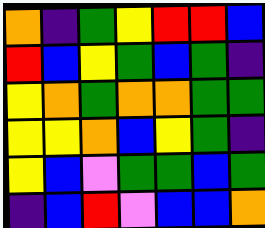[["orange", "indigo", "green", "yellow", "red", "red", "blue"], ["red", "blue", "yellow", "green", "blue", "green", "indigo"], ["yellow", "orange", "green", "orange", "orange", "green", "green"], ["yellow", "yellow", "orange", "blue", "yellow", "green", "indigo"], ["yellow", "blue", "violet", "green", "green", "blue", "green"], ["indigo", "blue", "red", "violet", "blue", "blue", "orange"]]